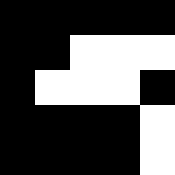[["black", "black", "black", "black", "black"], ["black", "black", "white", "white", "white"], ["black", "white", "white", "white", "black"], ["black", "black", "black", "black", "white"], ["black", "black", "black", "black", "white"]]